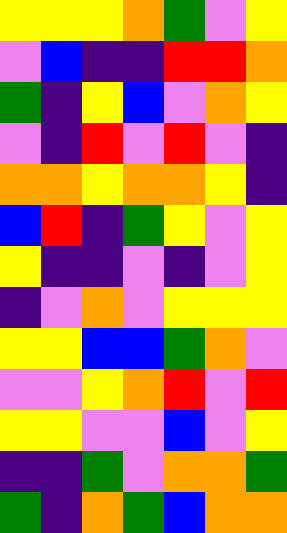[["yellow", "yellow", "yellow", "orange", "green", "violet", "yellow"], ["violet", "blue", "indigo", "indigo", "red", "red", "orange"], ["green", "indigo", "yellow", "blue", "violet", "orange", "yellow"], ["violet", "indigo", "red", "violet", "red", "violet", "indigo"], ["orange", "orange", "yellow", "orange", "orange", "yellow", "indigo"], ["blue", "red", "indigo", "green", "yellow", "violet", "yellow"], ["yellow", "indigo", "indigo", "violet", "indigo", "violet", "yellow"], ["indigo", "violet", "orange", "violet", "yellow", "yellow", "yellow"], ["yellow", "yellow", "blue", "blue", "green", "orange", "violet"], ["violet", "violet", "yellow", "orange", "red", "violet", "red"], ["yellow", "yellow", "violet", "violet", "blue", "violet", "yellow"], ["indigo", "indigo", "green", "violet", "orange", "orange", "green"], ["green", "indigo", "orange", "green", "blue", "orange", "orange"]]